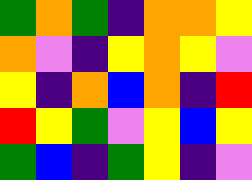[["green", "orange", "green", "indigo", "orange", "orange", "yellow"], ["orange", "violet", "indigo", "yellow", "orange", "yellow", "violet"], ["yellow", "indigo", "orange", "blue", "orange", "indigo", "red"], ["red", "yellow", "green", "violet", "yellow", "blue", "yellow"], ["green", "blue", "indigo", "green", "yellow", "indigo", "violet"]]